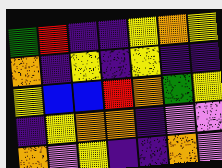[["green", "red", "indigo", "indigo", "yellow", "orange", "yellow"], ["orange", "indigo", "yellow", "indigo", "yellow", "indigo", "indigo"], ["yellow", "blue", "blue", "red", "orange", "green", "yellow"], ["indigo", "yellow", "orange", "orange", "indigo", "violet", "violet"], ["orange", "violet", "yellow", "indigo", "indigo", "orange", "violet"]]